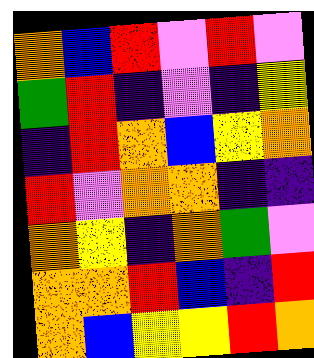[["orange", "blue", "red", "violet", "red", "violet"], ["green", "red", "indigo", "violet", "indigo", "yellow"], ["indigo", "red", "orange", "blue", "yellow", "orange"], ["red", "violet", "orange", "orange", "indigo", "indigo"], ["orange", "yellow", "indigo", "orange", "green", "violet"], ["orange", "orange", "red", "blue", "indigo", "red"], ["orange", "blue", "yellow", "yellow", "red", "orange"]]